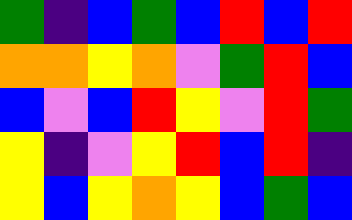[["green", "indigo", "blue", "green", "blue", "red", "blue", "red"], ["orange", "orange", "yellow", "orange", "violet", "green", "red", "blue"], ["blue", "violet", "blue", "red", "yellow", "violet", "red", "green"], ["yellow", "indigo", "violet", "yellow", "red", "blue", "red", "indigo"], ["yellow", "blue", "yellow", "orange", "yellow", "blue", "green", "blue"]]